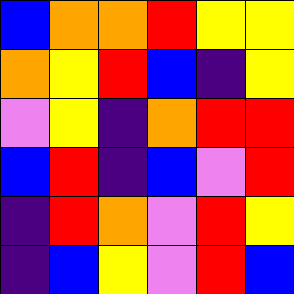[["blue", "orange", "orange", "red", "yellow", "yellow"], ["orange", "yellow", "red", "blue", "indigo", "yellow"], ["violet", "yellow", "indigo", "orange", "red", "red"], ["blue", "red", "indigo", "blue", "violet", "red"], ["indigo", "red", "orange", "violet", "red", "yellow"], ["indigo", "blue", "yellow", "violet", "red", "blue"]]